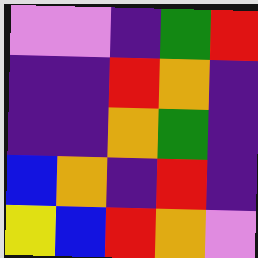[["violet", "violet", "indigo", "green", "red"], ["indigo", "indigo", "red", "orange", "indigo"], ["indigo", "indigo", "orange", "green", "indigo"], ["blue", "orange", "indigo", "red", "indigo"], ["yellow", "blue", "red", "orange", "violet"]]